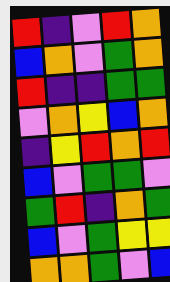[["red", "indigo", "violet", "red", "orange"], ["blue", "orange", "violet", "green", "orange"], ["red", "indigo", "indigo", "green", "green"], ["violet", "orange", "yellow", "blue", "orange"], ["indigo", "yellow", "red", "orange", "red"], ["blue", "violet", "green", "green", "violet"], ["green", "red", "indigo", "orange", "green"], ["blue", "violet", "green", "yellow", "yellow"], ["orange", "orange", "green", "violet", "blue"]]